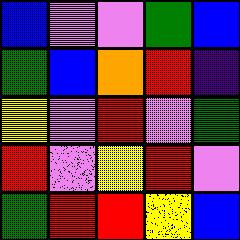[["blue", "violet", "violet", "green", "blue"], ["green", "blue", "orange", "red", "indigo"], ["yellow", "violet", "red", "violet", "green"], ["red", "violet", "yellow", "red", "violet"], ["green", "red", "red", "yellow", "blue"]]